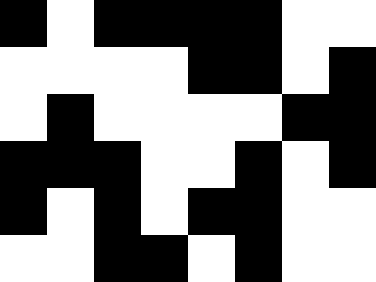[["black", "white", "black", "black", "black", "black", "white", "white"], ["white", "white", "white", "white", "black", "black", "white", "black"], ["white", "black", "white", "white", "white", "white", "black", "black"], ["black", "black", "black", "white", "white", "black", "white", "black"], ["black", "white", "black", "white", "black", "black", "white", "white"], ["white", "white", "black", "black", "white", "black", "white", "white"]]